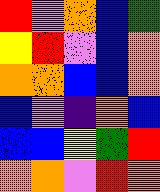[["red", "violet", "orange", "blue", "green"], ["yellow", "red", "violet", "blue", "orange"], ["orange", "orange", "blue", "blue", "orange"], ["blue", "violet", "indigo", "orange", "blue"], ["blue", "blue", "yellow", "green", "red"], ["orange", "orange", "violet", "red", "orange"]]